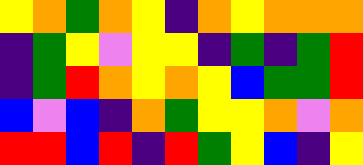[["yellow", "orange", "green", "orange", "yellow", "indigo", "orange", "yellow", "orange", "orange", "orange"], ["indigo", "green", "yellow", "violet", "yellow", "yellow", "indigo", "green", "indigo", "green", "red"], ["indigo", "green", "red", "orange", "yellow", "orange", "yellow", "blue", "green", "green", "red"], ["blue", "violet", "blue", "indigo", "orange", "green", "yellow", "yellow", "orange", "violet", "orange"], ["red", "red", "blue", "red", "indigo", "red", "green", "yellow", "blue", "indigo", "yellow"]]